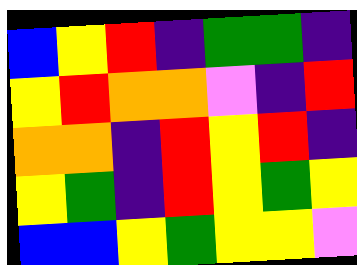[["blue", "yellow", "red", "indigo", "green", "green", "indigo"], ["yellow", "red", "orange", "orange", "violet", "indigo", "red"], ["orange", "orange", "indigo", "red", "yellow", "red", "indigo"], ["yellow", "green", "indigo", "red", "yellow", "green", "yellow"], ["blue", "blue", "yellow", "green", "yellow", "yellow", "violet"]]